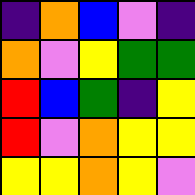[["indigo", "orange", "blue", "violet", "indigo"], ["orange", "violet", "yellow", "green", "green"], ["red", "blue", "green", "indigo", "yellow"], ["red", "violet", "orange", "yellow", "yellow"], ["yellow", "yellow", "orange", "yellow", "violet"]]